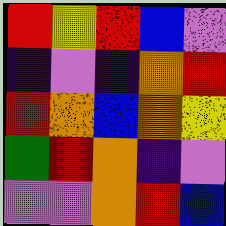[["red", "yellow", "red", "blue", "violet"], ["indigo", "violet", "indigo", "orange", "red"], ["red", "orange", "blue", "orange", "yellow"], ["green", "red", "orange", "indigo", "violet"], ["violet", "violet", "orange", "red", "blue"]]